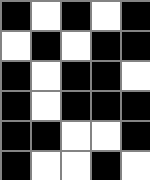[["black", "white", "black", "white", "black"], ["white", "black", "white", "black", "black"], ["black", "white", "black", "black", "white"], ["black", "white", "black", "black", "black"], ["black", "black", "white", "white", "black"], ["black", "white", "white", "black", "white"]]